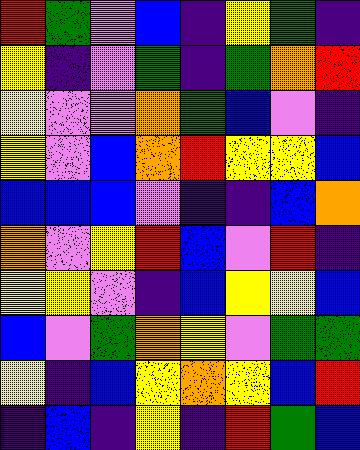[["red", "green", "violet", "blue", "indigo", "yellow", "green", "indigo"], ["yellow", "indigo", "violet", "green", "indigo", "green", "orange", "red"], ["yellow", "violet", "violet", "orange", "green", "blue", "violet", "indigo"], ["yellow", "violet", "blue", "orange", "red", "yellow", "yellow", "blue"], ["blue", "blue", "blue", "violet", "indigo", "indigo", "blue", "orange"], ["orange", "violet", "yellow", "red", "blue", "violet", "red", "indigo"], ["yellow", "yellow", "violet", "indigo", "blue", "yellow", "yellow", "blue"], ["blue", "violet", "green", "orange", "yellow", "violet", "green", "green"], ["yellow", "indigo", "blue", "yellow", "orange", "yellow", "blue", "red"], ["indigo", "blue", "indigo", "yellow", "indigo", "red", "green", "blue"]]